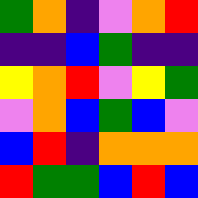[["green", "orange", "indigo", "violet", "orange", "red"], ["indigo", "indigo", "blue", "green", "indigo", "indigo"], ["yellow", "orange", "red", "violet", "yellow", "green"], ["violet", "orange", "blue", "green", "blue", "violet"], ["blue", "red", "indigo", "orange", "orange", "orange"], ["red", "green", "green", "blue", "red", "blue"]]